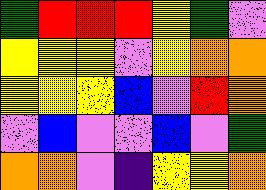[["green", "red", "red", "red", "yellow", "green", "violet"], ["yellow", "yellow", "yellow", "violet", "yellow", "orange", "orange"], ["yellow", "yellow", "yellow", "blue", "violet", "red", "orange"], ["violet", "blue", "violet", "violet", "blue", "violet", "green"], ["orange", "orange", "violet", "indigo", "yellow", "yellow", "orange"]]